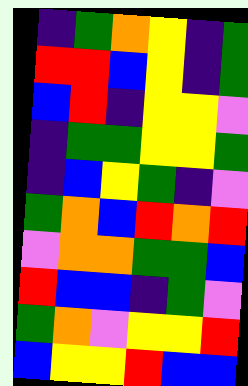[["indigo", "green", "orange", "yellow", "indigo", "green"], ["red", "red", "blue", "yellow", "indigo", "green"], ["blue", "red", "indigo", "yellow", "yellow", "violet"], ["indigo", "green", "green", "yellow", "yellow", "green"], ["indigo", "blue", "yellow", "green", "indigo", "violet"], ["green", "orange", "blue", "red", "orange", "red"], ["violet", "orange", "orange", "green", "green", "blue"], ["red", "blue", "blue", "indigo", "green", "violet"], ["green", "orange", "violet", "yellow", "yellow", "red"], ["blue", "yellow", "yellow", "red", "blue", "blue"]]